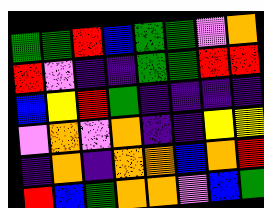[["green", "green", "red", "blue", "green", "green", "violet", "orange"], ["red", "violet", "indigo", "indigo", "green", "green", "red", "red"], ["blue", "yellow", "red", "green", "indigo", "indigo", "indigo", "indigo"], ["violet", "orange", "violet", "orange", "indigo", "indigo", "yellow", "yellow"], ["indigo", "orange", "indigo", "orange", "orange", "blue", "orange", "red"], ["red", "blue", "green", "orange", "orange", "violet", "blue", "green"]]